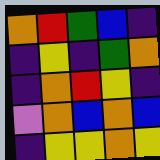[["orange", "red", "green", "blue", "indigo"], ["indigo", "yellow", "indigo", "green", "orange"], ["indigo", "orange", "red", "yellow", "indigo"], ["violet", "orange", "blue", "orange", "blue"], ["indigo", "yellow", "yellow", "orange", "yellow"]]